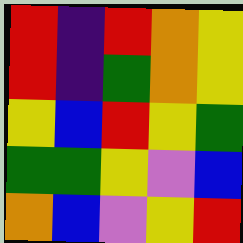[["red", "indigo", "red", "orange", "yellow"], ["red", "indigo", "green", "orange", "yellow"], ["yellow", "blue", "red", "yellow", "green"], ["green", "green", "yellow", "violet", "blue"], ["orange", "blue", "violet", "yellow", "red"]]